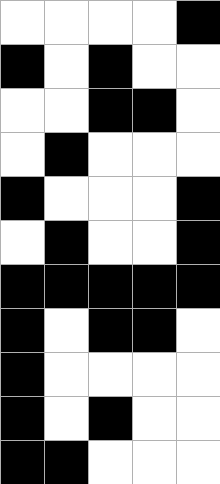[["white", "white", "white", "white", "black"], ["black", "white", "black", "white", "white"], ["white", "white", "black", "black", "white"], ["white", "black", "white", "white", "white"], ["black", "white", "white", "white", "black"], ["white", "black", "white", "white", "black"], ["black", "black", "black", "black", "black"], ["black", "white", "black", "black", "white"], ["black", "white", "white", "white", "white"], ["black", "white", "black", "white", "white"], ["black", "black", "white", "white", "white"]]